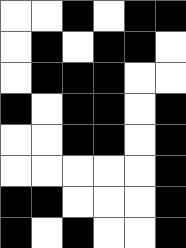[["white", "white", "black", "white", "black", "black"], ["white", "black", "white", "black", "black", "white"], ["white", "black", "black", "black", "white", "white"], ["black", "white", "black", "black", "white", "black"], ["white", "white", "black", "black", "white", "black"], ["white", "white", "white", "white", "white", "black"], ["black", "black", "white", "white", "white", "black"], ["black", "white", "black", "white", "white", "black"]]